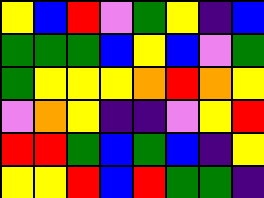[["yellow", "blue", "red", "violet", "green", "yellow", "indigo", "blue"], ["green", "green", "green", "blue", "yellow", "blue", "violet", "green"], ["green", "yellow", "yellow", "yellow", "orange", "red", "orange", "yellow"], ["violet", "orange", "yellow", "indigo", "indigo", "violet", "yellow", "red"], ["red", "red", "green", "blue", "green", "blue", "indigo", "yellow"], ["yellow", "yellow", "red", "blue", "red", "green", "green", "indigo"]]